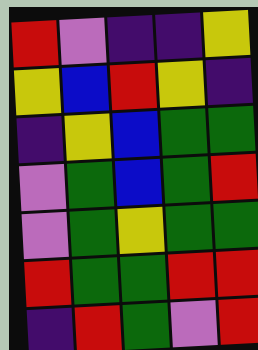[["red", "violet", "indigo", "indigo", "yellow"], ["yellow", "blue", "red", "yellow", "indigo"], ["indigo", "yellow", "blue", "green", "green"], ["violet", "green", "blue", "green", "red"], ["violet", "green", "yellow", "green", "green"], ["red", "green", "green", "red", "red"], ["indigo", "red", "green", "violet", "red"]]